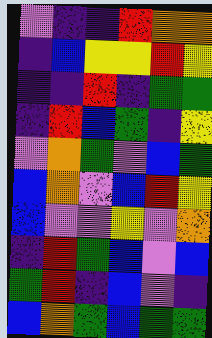[["violet", "indigo", "indigo", "red", "orange", "orange"], ["indigo", "blue", "yellow", "yellow", "red", "yellow"], ["indigo", "indigo", "red", "indigo", "green", "green"], ["indigo", "red", "blue", "green", "indigo", "yellow"], ["violet", "orange", "green", "violet", "blue", "green"], ["blue", "orange", "violet", "blue", "red", "yellow"], ["blue", "violet", "violet", "yellow", "violet", "orange"], ["indigo", "red", "green", "blue", "violet", "blue"], ["green", "red", "indigo", "blue", "violet", "indigo"], ["blue", "orange", "green", "blue", "green", "green"]]